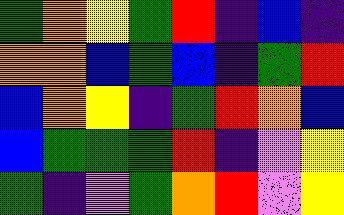[["green", "orange", "yellow", "green", "red", "indigo", "blue", "indigo"], ["orange", "orange", "blue", "green", "blue", "indigo", "green", "red"], ["blue", "orange", "yellow", "indigo", "green", "red", "orange", "blue"], ["blue", "green", "green", "green", "red", "indigo", "violet", "yellow"], ["green", "indigo", "violet", "green", "orange", "red", "violet", "yellow"]]